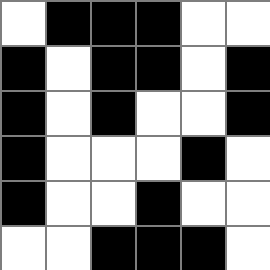[["white", "black", "black", "black", "white", "white"], ["black", "white", "black", "black", "white", "black"], ["black", "white", "black", "white", "white", "black"], ["black", "white", "white", "white", "black", "white"], ["black", "white", "white", "black", "white", "white"], ["white", "white", "black", "black", "black", "white"]]